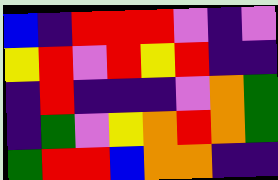[["blue", "indigo", "red", "red", "red", "violet", "indigo", "violet"], ["yellow", "red", "violet", "red", "yellow", "red", "indigo", "indigo"], ["indigo", "red", "indigo", "indigo", "indigo", "violet", "orange", "green"], ["indigo", "green", "violet", "yellow", "orange", "red", "orange", "green"], ["green", "red", "red", "blue", "orange", "orange", "indigo", "indigo"]]